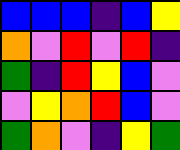[["blue", "blue", "blue", "indigo", "blue", "yellow"], ["orange", "violet", "red", "violet", "red", "indigo"], ["green", "indigo", "red", "yellow", "blue", "violet"], ["violet", "yellow", "orange", "red", "blue", "violet"], ["green", "orange", "violet", "indigo", "yellow", "green"]]